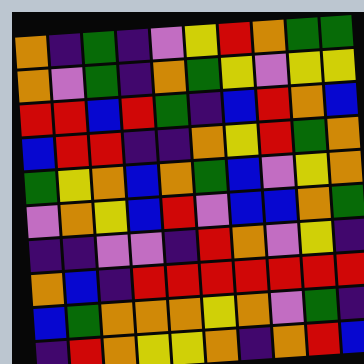[["orange", "indigo", "green", "indigo", "violet", "yellow", "red", "orange", "green", "green"], ["orange", "violet", "green", "indigo", "orange", "green", "yellow", "violet", "yellow", "yellow"], ["red", "red", "blue", "red", "green", "indigo", "blue", "red", "orange", "blue"], ["blue", "red", "red", "indigo", "indigo", "orange", "yellow", "red", "green", "orange"], ["green", "yellow", "orange", "blue", "orange", "green", "blue", "violet", "yellow", "orange"], ["violet", "orange", "yellow", "blue", "red", "violet", "blue", "blue", "orange", "green"], ["indigo", "indigo", "violet", "violet", "indigo", "red", "orange", "violet", "yellow", "indigo"], ["orange", "blue", "indigo", "red", "red", "red", "red", "red", "red", "red"], ["blue", "green", "orange", "orange", "orange", "yellow", "orange", "violet", "green", "indigo"], ["indigo", "red", "orange", "yellow", "yellow", "orange", "indigo", "orange", "red", "blue"]]